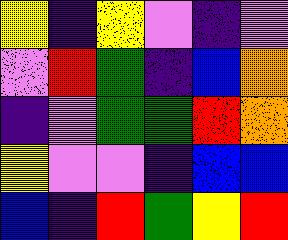[["yellow", "indigo", "yellow", "violet", "indigo", "violet"], ["violet", "red", "green", "indigo", "blue", "orange"], ["indigo", "violet", "green", "green", "red", "orange"], ["yellow", "violet", "violet", "indigo", "blue", "blue"], ["blue", "indigo", "red", "green", "yellow", "red"]]